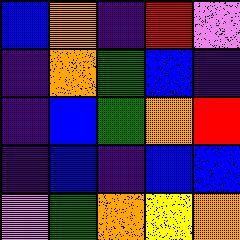[["blue", "orange", "indigo", "red", "violet"], ["indigo", "orange", "green", "blue", "indigo"], ["indigo", "blue", "green", "orange", "red"], ["indigo", "blue", "indigo", "blue", "blue"], ["violet", "green", "orange", "yellow", "orange"]]